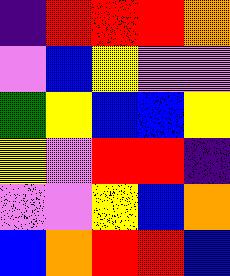[["indigo", "red", "red", "red", "orange"], ["violet", "blue", "yellow", "violet", "violet"], ["green", "yellow", "blue", "blue", "yellow"], ["yellow", "violet", "red", "red", "indigo"], ["violet", "violet", "yellow", "blue", "orange"], ["blue", "orange", "red", "red", "blue"]]